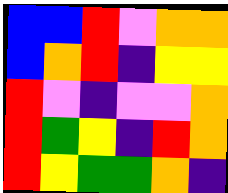[["blue", "blue", "red", "violet", "orange", "orange"], ["blue", "orange", "red", "indigo", "yellow", "yellow"], ["red", "violet", "indigo", "violet", "violet", "orange"], ["red", "green", "yellow", "indigo", "red", "orange"], ["red", "yellow", "green", "green", "orange", "indigo"]]